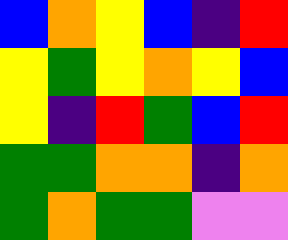[["blue", "orange", "yellow", "blue", "indigo", "red"], ["yellow", "green", "yellow", "orange", "yellow", "blue"], ["yellow", "indigo", "red", "green", "blue", "red"], ["green", "green", "orange", "orange", "indigo", "orange"], ["green", "orange", "green", "green", "violet", "violet"]]